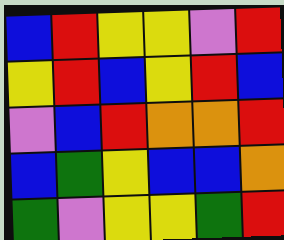[["blue", "red", "yellow", "yellow", "violet", "red"], ["yellow", "red", "blue", "yellow", "red", "blue"], ["violet", "blue", "red", "orange", "orange", "red"], ["blue", "green", "yellow", "blue", "blue", "orange"], ["green", "violet", "yellow", "yellow", "green", "red"]]